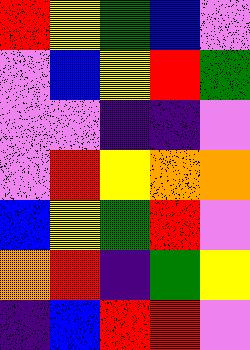[["red", "yellow", "green", "blue", "violet"], ["violet", "blue", "yellow", "red", "green"], ["violet", "violet", "indigo", "indigo", "violet"], ["violet", "red", "yellow", "orange", "orange"], ["blue", "yellow", "green", "red", "violet"], ["orange", "red", "indigo", "green", "yellow"], ["indigo", "blue", "red", "red", "violet"]]